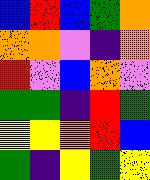[["blue", "red", "blue", "green", "orange"], ["orange", "orange", "violet", "indigo", "orange"], ["red", "violet", "blue", "orange", "violet"], ["green", "green", "indigo", "red", "green"], ["yellow", "yellow", "orange", "red", "blue"], ["green", "indigo", "yellow", "green", "yellow"]]